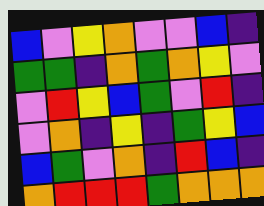[["blue", "violet", "yellow", "orange", "violet", "violet", "blue", "indigo"], ["green", "green", "indigo", "orange", "green", "orange", "yellow", "violet"], ["violet", "red", "yellow", "blue", "green", "violet", "red", "indigo"], ["violet", "orange", "indigo", "yellow", "indigo", "green", "yellow", "blue"], ["blue", "green", "violet", "orange", "indigo", "red", "blue", "indigo"], ["orange", "red", "red", "red", "green", "orange", "orange", "orange"]]